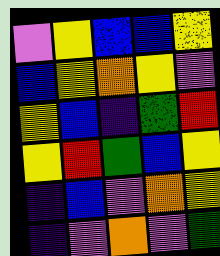[["violet", "yellow", "blue", "blue", "yellow"], ["blue", "yellow", "orange", "yellow", "violet"], ["yellow", "blue", "indigo", "green", "red"], ["yellow", "red", "green", "blue", "yellow"], ["indigo", "blue", "violet", "orange", "yellow"], ["indigo", "violet", "orange", "violet", "green"]]